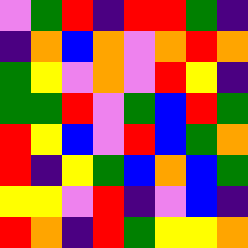[["violet", "green", "red", "indigo", "red", "red", "green", "indigo"], ["indigo", "orange", "blue", "orange", "violet", "orange", "red", "orange"], ["green", "yellow", "violet", "orange", "violet", "red", "yellow", "indigo"], ["green", "green", "red", "violet", "green", "blue", "red", "green"], ["red", "yellow", "blue", "violet", "red", "blue", "green", "orange"], ["red", "indigo", "yellow", "green", "blue", "orange", "blue", "green"], ["yellow", "yellow", "violet", "red", "indigo", "violet", "blue", "indigo"], ["red", "orange", "indigo", "red", "green", "yellow", "yellow", "orange"]]